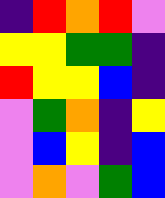[["indigo", "red", "orange", "red", "violet"], ["yellow", "yellow", "green", "green", "indigo"], ["red", "yellow", "yellow", "blue", "indigo"], ["violet", "green", "orange", "indigo", "yellow"], ["violet", "blue", "yellow", "indigo", "blue"], ["violet", "orange", "violet", "green", "blue"]]